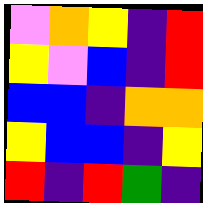[["violet", "orange", "yellow", "indigo", "red"], ["yellow", "violet", "blue", "indigo", "red"], ["blue", "blue", "indigo", "orange", "orange"], ["yellow", "blue", "blue", "indigo", "yellow"], ["red", "indigo", "red", "green", "indigo"]]